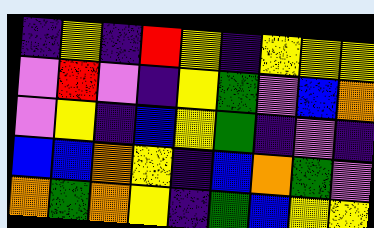[["indigo", "yellow", "indigo", "red", "yellow", "indigo", "yellow", "yellow", "yellow"], ["violet", "red", "violet", "indigo", "yellow", "green", "violet", "blue", "orange"], ["violet", "yellow", "indigo", "blue", "yellow", "green", "indigo", "violet", "indigo"], ["blue", "blue", "orange", "yellow", "indigo", "blue", "orange", "green", "violet"], ["orange", "green", "orange", "yellow", "indigo", "green", "blue", "yellow", "yellow"]]